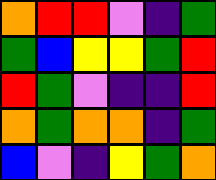[["orange", "red", "red", "violet", "indigo", "green"], ["green", "blue", "yellow", "yellow", "green", "red"], ["red", "green", "violet", "indigo", "indigo", "red"], ["orange", "green", "orange", "orange", "indigo", "green"], ["blue", "violet", "indigo", "yellow", "green", "orange"]]